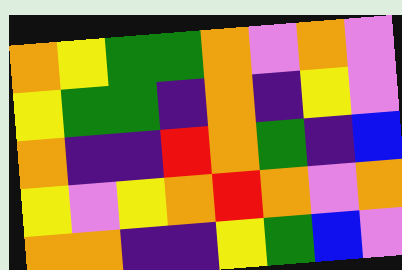[["orange", "yellow", "green", "green", "orange", "violet", "orange", "violet"], ["yellow", "green", "green", "indigo", "orange", "indigo", "yellow", "violet"], ["orange", "indigo", "indigo", "red", "orange", "green", "indigo", "blue"], ["yellow", "violet", "yellow", "orange", "red", "orange", "violet", "orange"], ["orange", "orange", "indigo", "indigo", "yellow", "green", "blue", "violet"]]